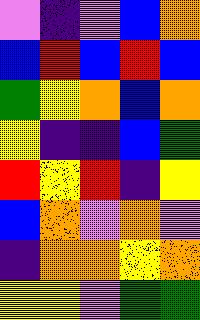[["violet", "indigo", "violet", "blue", "orange"], ["blue", "red", "blue", "red", "blue"], ["green", "yellow", "orange", "blue", "orange"], ["yellow", "indigo", "indigo", "blue", "green"], ["red", "yellow", "red", "indigo", "yellow"], ["blue", "orange", "violet", "orange", "violet"], ["indigo", "orange", "orange", "yellow", "orange"], ["yellow", "yellow", "violet", "green", "green"]]